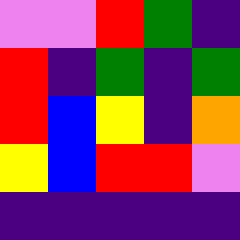[["violet", "violet", "red", "green", "indigo"], ["red", "indigo", "green", "indigo", "green"], ["red", "blue", "yellow", "indigo", "orange"], ["yellow", "blue", "red", "red", "violet"], ["indigo", "indigo", "indigo", "indigo", "indigo"]]